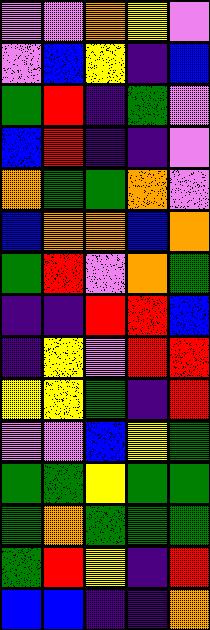[["violet", "violet", "orange", "yellow", "violet"], ["violet", "blue", "yellow", "indigo", "blue"], ["green", "red", "indigo", "green", "violet"], ["blue", "red", "indigo", "indigo", "violet"], ["orange", "green", "green", "orange", "violet"], ["blue", "orange", "orange", "blue", "orange"], ["green", "red", "violet", "orange", "green"], ["indigo", "indigo", "red", "red", "blue"], ["indigo", "yellow", "violet", "red", "red"], ["yellow", "yellow", "green", "indigo", "red"], ["violet", "violet", "blue", "yellow", "green"], ["green", "green", "yellow", "green", "green"], ["green", "orange", "green", "green", "green"], ["green", "red", "yellow", "indigo", "red"], ["blue", "blue", "indigo", "indigo", "orange"]]